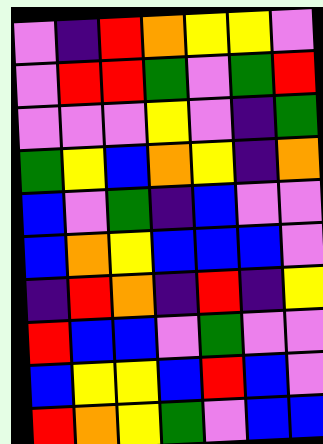[["violet", "indigo", "red", "orange", "yellow", "yellow", "violet"], ["violet", "red", "red", "green", "violet", "green", "red"], ["violet", "violet", "violet", "yellow", "violet", "indigo", "green"], ["green", "yellow", "blue", "orange", "yellow", "indigo", "orange"], ["blue", "violet", "green", "indigo", "blue", "violet", "violet"], ["blue", "orange", "yellow", "blue", "blue", "blue", "violet"], ["indigo", "red", "orange", "indigo", "red", "indigo", "yellow"], ["red", "blue", "blue", "violet", "green", "violet", "violet"], ["blue", "yellow", "yellow", "blue", "red", "blue", "violet"], ["red", "orange", "yellow", "green", "violet", "blue", "blue"]]